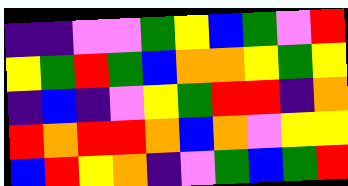[["indigo", "indigo", "violet", "violet", "green", "yellow", "blue", "green", "violet", "red"], ["yellow", "green", "red", "green", "blue", "orange", "orange", "yellow", "green", "yellow"], ["indigo", "blue", "indigo", "violet", "yellow", "green", "red", "red", "indigo", "orange"], ["red", "orange", "red", "red", "orange", "blue", "orange", "violet", "yellow", "yellow"], ["blue", "red", "yellow", "orange", "indigo", "violet", "green", "blue", "green", "red"]]